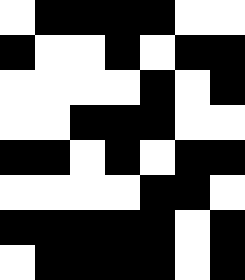[["white", "black", "black", "black", "black", "white", "white"], ["black", "white", "white", "black", "white", "black", "black"], ["white", "white", "white", "white", "black", "white", "black"], ["white", "white", "black", "black", "black", "white", "white"], ["black", "black", "white", "black", "white", "black", "black"], ["white", "white", "white", "white", "black", "black", "white"], ["black", "black", "black", "black", "black", "white", "black"], ["white", "black", "black", "black", "black", "white", "black"]]